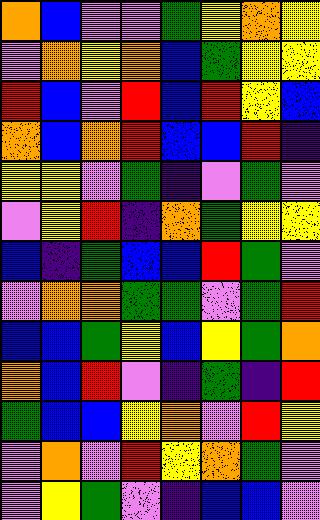[["orange", "blue", "violet", "violet", "green", "yellow", "orange", "yellow"], ["violet", "orange", "yellow", "orange", "blue", "green", "yellow", "yellow"], ["red", "blue", "violet", "red", "blue", "red", "yellow", "blue"], ["orange", "blue", "orange", "red", "blue", "blue", "red", "indigo"], ["yellow", "yellow", "violet", "green", "indigo", "violet", "green", "violet"], ["violet", "yellow", "red", "indigo", "orange", "green", "yellow", "yellow"], ["blue", "indigo", "green", "blue", "blue", "red", "green", "violet"], ["violet", "orange", "orange", "green", "green", "violet", "green", "red"], ["blue", "blue", "green", "yellow", "blue", "yellow", "green", "orange"], ["orange", "blue", "red", "violet", "indigo", "green", "indigo", "red"], ["green", "blue", "blue", "yellow", "orange", "violet", "red", "yellow"], ["violet", "orange", "violet", "red", "yellow", "orange", "green", "violet"], ["violet", "yellow", "green", "violet", "indigo", "blue", "blue", "violet"]]